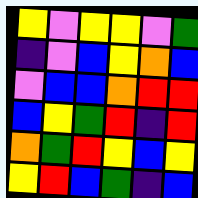[["yellow", "violet", "yellow", "yellow", "violet", "green"], ["indigo", "violet", "blue", "yellow", "orange", "blue"], ["violet", "blue", "blue", "orange", "red", "red"], ["blue", "yellow", "green", "red", "indigo", "red"], ["orange", "green", "red", "yellow", "blue", "yellow"], ["yellow", "red", "blue", "green", "indigo", "blue"]]